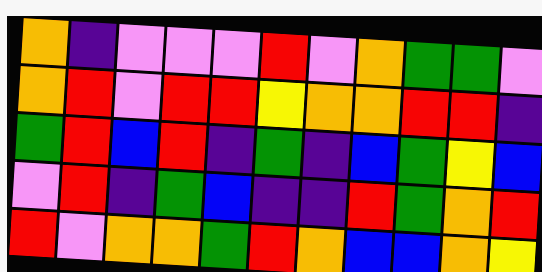[["orange", "indigo", "violet", "violet", "violet", "red", "violet", "orange", "green", "green", "violet"], ["orange", "red", "violet", "red", "red", "yellow", "orange", "orange", "red", "red", "indigo"], ["green", "red", "blue", "red", "indigo", "green", "indigo", "blue", "green", "yellow", "blue"], ["violet", "red", "indigo", "green", "blue", "indigo", "indigo", "red", "green", "orange", "red"], ["red", "violet", "orange", "orange", "green", "red", "orange", "blue", "blue", "orange", "yellow"]]